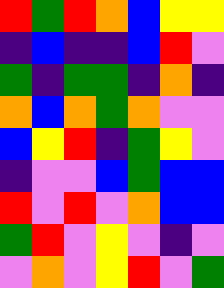[["red", "green", "red", "orange", "blue", "yellow", "yellow"], ["indigo", "blue", "indigo", "indigo", "blue", "red", "violet"], ["green", "indigo", "green", "green", "indigo", "orange", "indigo"], ["orange", "blue", "orange", "green", "orange", "violet", "violet"], ["blue", "yellow", "red", "indigo", "green", "yellow", "violet"], ["indigo", "violet", "violet", "blue", "green", "blue", "blue"], ["red", "violet", "red", "violet", "orange", "blue", "blue"], ["green", "red", "violet", "yellow", "violet", "indigo", "violet"], ["violet", "orange", "violet", "yellow", "red", "violet", "green"]]